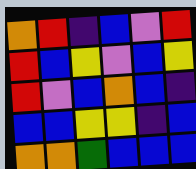[["orange", "red", "indigo", "blue", "violet", "red"], ["red", "blue", "yellow", "violet", "blue", "yellow"], ["red", "violet", "blue", "orange", "blue", "indigo"], ["blue", "blue", "yellow", "yellow", "indigo", "blue"], ["orange", "orange", "green", "blue", "blue", "blue"]]